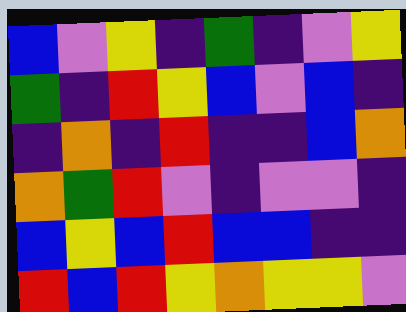[["blue", "violet", "yellow", "indigo", "green", "indigo", "violet", "yellow"], ["green", "indigo", "red", "yellow", "blue", "violet", "blue", "indigo"], ["indigo", "orange", "indigo", "red", "indigo", "indigo", "blue", "orange"], ["orange", "green", "red", "violet", "indigo", "violet", "violet", "indigo"], ["blue", "yellow", "blue", "red", "blue", "blue", "indigo", "indigo"], ["red", "blue", "red", "yellow", "orange", "yellow", "yellow", "violet"]]